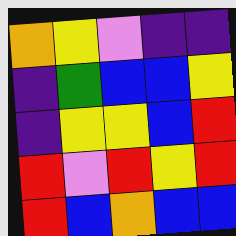[["orange", "yellow", "violet", "indigo", "indigo"], ["indigo", "green", "blue", "blue", "yellow"], ["indigo", "yellow", "yellow", "blue", "red"], ["red", "violet", "red", "yellow", "red"], ["red", "blue", "orange", "blue", "blue"]]